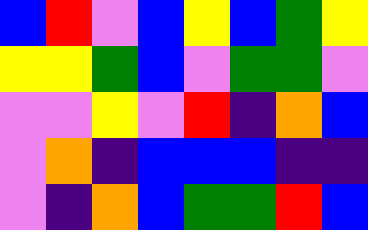[["blue", "red", "violet", "blue", "yellow", "blue", "green", "yellow"], ["yellow", "yellow", "green", "blue", "violet", "green", "green", "violet"], ["violet", "violet", "yellow", "violet", "red", "indigo", "orange", "blue"], ["violet", "orange", "indigo", "blue", "blue", "blue", "indigo", "indigo"], ["violet", "indigo", "orange", "blue", "green", "green", "red", "blue"]]